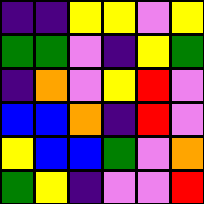[["indigo", "indigo", "yellow", "yellow", "violet", "yellow"], ["green", "green", "violet", "indigo", "yellow", "green"], ["indigo", "orange", "violet", "yellow", "red", "violet"], ["blue", "blue", "orange", "indigo", "red", "violet"], ["yellow", "blue", "blue", "green", "violet", "orange"], ["green", "yellow", "indigo", "violet", "violet", "red"]]